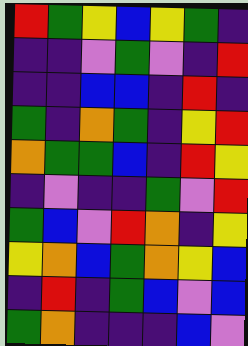[["red", "green", "yellow", "blue", "yellow", "green", "indigo"], ["indigo", "indigo", "violet", "green", "violet", "indigo", "red"], ["indigo", "indigo", "blue", "blue", "indigo", "red", "indigo"], ["green", "indigo", "orange", "green", "indigo", "yellow", "red"], ["orange", "green", "green", "blue", "indigo", "red", "yellow"], ["indigo", "violet", "indigo", "indigo", "green", "violet", "red"], ["green", "blue", "violet", "red", "orange", "indigo", "yellow"], ["yellow", "orange", "blue", "green", "orange", "yellow", "blue"], ["indigo", "red", "indigo", "green", "blue", "violet", "blue"], ["green", "orange", "indigo", "indigo", "indigo", "blue", "violet"]]